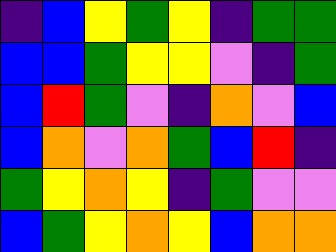[["indigo", "blue", "yellow", "green", "yellow", "indigo", "green", "green"], ["blue", "blue", "green", "yellow", "yellow", "violet", "indigo", "green"], ["blue", "red", "green", "violet", "indigo", "orange", "violet", "blue"], ["blue", "orange", "violet", "orange", "green", "blue", "red", "indigo"], ["green", "yellow", "orange", "yellow", "indigo", "green", "violet", "violet"], ["blue", "green", "yellow", "orange", "yellow", "blue", "orange", "orange"]]